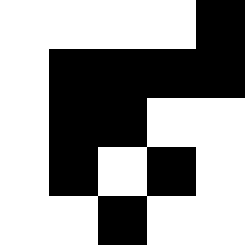[["white", "white", "white", "white", "black"], ["white", "black", "black", "black", "black"], ["white", "black", "black", "white", "white"], ["white", "black", "white", "black", "white"], ["white", "white", "black", "white", "white"]]